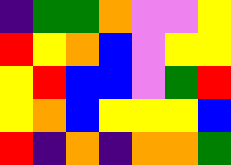[["indigo", "green", "green", "orange", "violet", "violet", "yellow"], ["red", "yellow", "orange", "blue", "violet", "yellow", "yellow"], ["yellow", "red", "blue", "blue", "violet", "green", "red"], ["yellow", "orange", "blue", "yellow", "yellow", "yellow", "blue"], ["red", "indigo", "orange", "indigo", "orange", "orange", "green"]]